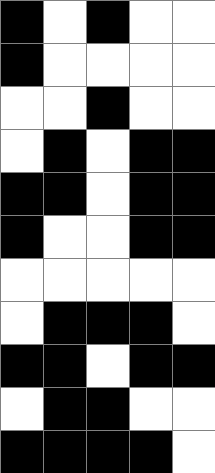[["black", "white", "black", "white", "white"], ["black", "white", "white", "white", "white"], ["white", "white", "black", "white", "white"], ["white", "black", "white", "black", "black"], ["black", "black", "white", "black", "black"], ["black", "white", "white", "black", "black"], ["white", "white", "white", "white", "white"], ["white", "black", "black", "black", "white"], ["black", "black", "white", "black", "black"], ["white", "black", "black", "white", "white"], ["black", "black", "black", "black", "white"]]